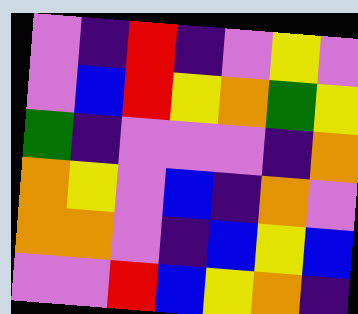[["violet", "indigo", "red", "indigo", "violet", "yellow", "violet"], ["violet", "blue", "red", "yellow", "orange", "green", "yellow"], ["green", "indigo", "violet", "violet", "violet", "indigo", "orange"], ["orange", "yellow", "violet", "blue", "indigo", "orange", "violet"], ["orange", "orange", "violet", "indigo", "blue", "yellow", "blue"], ["violet", "violet", "red", "blue", "yellow", "orange", "indigo"]]